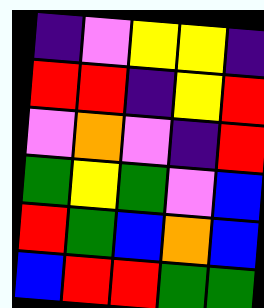[["indigo", "violet", "yellow", "yellow", "indigo"], ["red", "red", "indigo", "yellow", "red"], ["violet", "orange", "violet", "indigo", "red"], ["green", "yellow", "green", "violet", "blue"], ["red", "green", "blue", "orange", "blue"], ["blue", "red", "red", "green", "green"]]